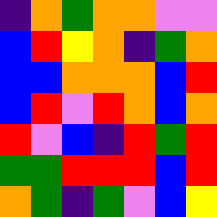[["indigo", "orange", "green", "orange", "orange", "violet", "violet"], ["blue", "red", "yellow", "orange", "indigo", "green", "orange"], ["blue", "blue", "orange", "orange", "orange", "blue", "red"], ["blue", "red", "violet", "red", "orange", "blue", "orange"], ["red", "violet", "blue", "indigo", "red", "green", "red"], ["green", "green", "red", "red", "red", "blue", "red"], ["orange", "green", "indigo", "green", "violet", "blue", "yellow"]]